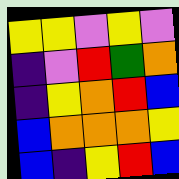[["yellow", "yellow", "violet", "yellow", "violet"], ["indigo", "violet", "red", "green", "orange"], ["indigo", "yellow", "orange", "red", "blue"], ["blue", "orange", "orange", "orange", "yellow"], ["blue", "indigo", "yellow", "red", "blue"]]